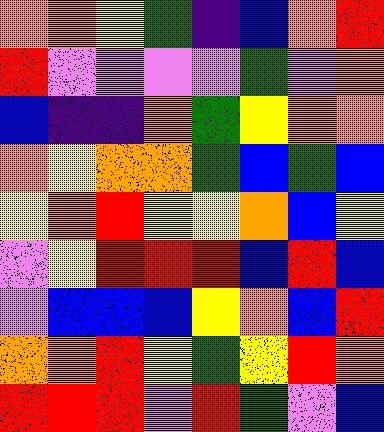[["orange", "orange", "yellow", "green", "indigo", "blue", "orange", "red"], ["red", "violet", "violet", "violet", "violet", "green", "violet", "orange"], ["blue", "indigo", "indigo", "orange", "green", "yellow", "orange", "orange"], ["orange", "yellow", "orange", "orange", "green", "blue", "green", "blue"], ["yellow", "orange", "red", "yellow", "yellow", "orange", "blue", "yellow"], ["violet", "yellow", "red", "red", "red", "blue", "red", "blue"], ["violet", "blue", "blue", "blue", "yellow", "orange", "blue", "red"], ["orange", "orange", "red", "yellow", "green", "yellow", "red", "orange"], ["red", "red", "red", "violet", "red", "green", "violet", "blue"]]